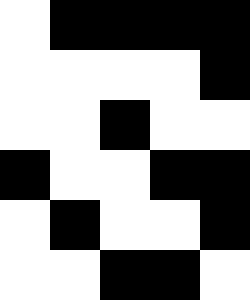[["white", "black", "black", "black", "black"], ["white", "white", "white", "white", "black"], ["white", "white", "black", "white", "white"], ["black", "white", "white", "black", "black"], ["white", "black", "white", "white", "black"], ["white", "white", "black", "black", "white"]]